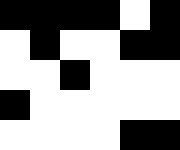[["black", "black", "black", "black", "white", "black"], ["white", "black", "white", "white", "black", "black"], ["white", "white", "black", "white", "white", "white"], ["black", "white", "white", "white", "white", "white"], ["white", "white", "white", "white", "black", "black"]]